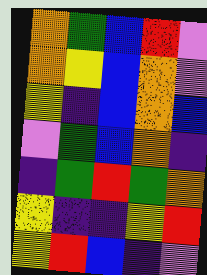[["orange", "green", "blue", "red", "violet"], ["orange", "yellow", "blue", "orange", "violet"], ["yellow", "indigo", "blue", "orange", "blue"], ["violet", "green", "blue", "orange", "indigo"], ["indigo", "green", "red", "green", "orange"], ["yellow", "indigo", "indigo", "yellow", "red"], ["yellow", "red", "blue", "indigo", "violet"]]